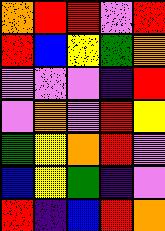[["orange", "red", "red", "violet", "red"], ["red", "blue", "yellow", "green", "orange"], ["violet", "violet", "violet", "indigo", "red"], ["violet", "orange", "violet", "red", "yellow"], ["green", "yellow", "orange", "red", "violet"], ["blue", "yellow", "green", "indigo", "violet"], ["red", "indigo", "blue", "red", "orange"]]